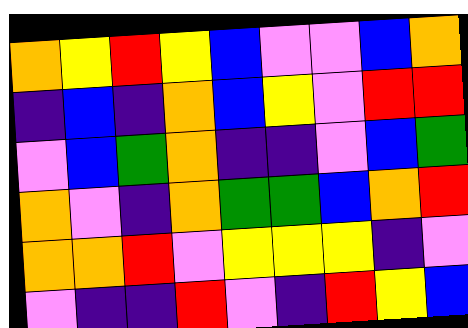[["orange", "yellow", "red", "yellow", "blue", "violet", "violet", "blue", "orange"], ["indigo", "blue", "indigo", "orange", "blue", "yellow", "violet", "red", "red"], ["violet", "blue", "green", "orange", "indigo", "indigo", "violet", "blue", "green"], ["orange", "violet", "indigo", "orange", "green", "green", "blue", "orange", "red"], ["orange", "orange", "red", "violet", "yellow", "yellow", "yellow", "indigo", "violet"], ["violet", "indigo", "indigo", "red", "violet", "indigo", "red", "yellow", "blue"]]